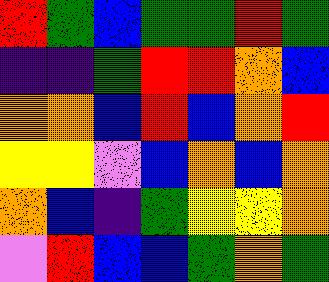[["red", "green", "blue", "green", "green", "red", "green"], ["indigo", "indigo", "green", "red", "red", "orange", "blue"], ["orange", "orange", "blue", "red", "blue", "orange", "red"], ["yellow", "yellow", "violet", "blue", "orange", "blue", "orange"], ["orange", "blue", "indigo", "green", "yellow", "yellow", "orange"], ["violet", "red", "blue", "blue", "green", "orange", "green"]]